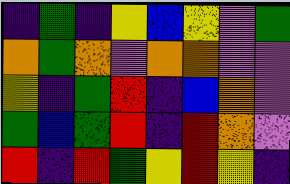[["indigo", "green", "indigo", "yellow", "blue", "yellow", "violet", "green"], ["orange", "green", "orange", "violet", "orange", "orange", "violet", "violet"], ["yellow", "indigo", "green", "red", "indigo", "blue", "orange", "violet"], ["green", "blue", "green", "red", "indigo", "red", "orange", "violet"], ["red", "indigo", "red", "green", "yellow", "red", "yellow", "indigo"]]